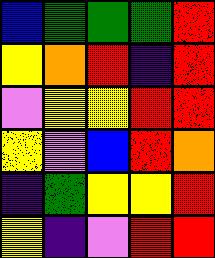[["blue", "green", "green", "green", "red"], ["yellow", "orange", "red", "indigo", "red"], ["violet", "yellow", "yellow", "red", "red"], ["yellow", "violet", "blue", "red", "orange"], ["indigo", "green", "yellow", "yellow", "red"], ["yellow", "indigo", "violet", "red", "red"]]